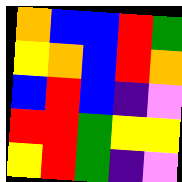[["orange", "blue", "blue", "red", "green"], ["yellow", "orange", "blue", "red", "orange"], ["blue", "red", "blue", "indigo", "violet"], ["red", "red", "green", "yellow", "yellow"], ["yellow", "red", "green", "indigo", "violet"]]